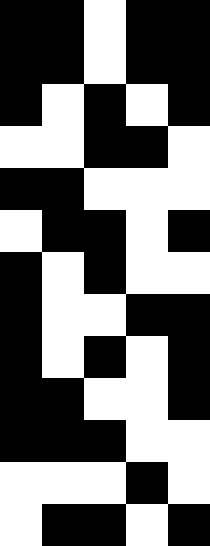[["black", "black", "white", "black", "black"], ["black", "black", "white", "black", "black"], ["black", "white", "black", "white", "black"], ["white", "white", "black", "black", "white"], ["black", "black", "white", "white", "white"], ["white", "black", "black", "white", "black"], ["black", "white", "black", "white", "white"], ["black", "white", "white", "black", "black"], ["black", "white", "black", "white", "black"], ["black", "black", "white", "white", "black"], ["black", "black", "black", "white", "white"], ["white", "white", "white", "black", "white"], ["white", "black", "black", "white", "black"]]